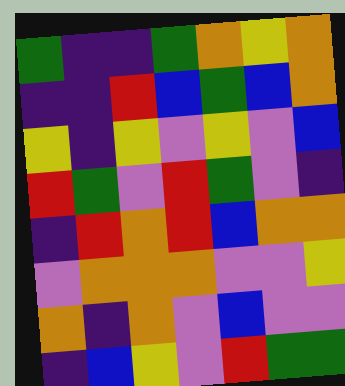[["green", "indigo", "indigo", "green", "orange", "yellow", "orange"], ["indigo", "indigo", "red", "blue", "green", "blue", "orange"], ["yellow", "indigo", "yellow", "violet", "yellow", "violet", "blue"], ["red", "green", "violet", "red", "green", "violet", "indigo"], ["indigo", "red", "orange", "red", "blue", "orange", "orange"], ["violet", "orange", "orange", "orange", "violet", "violet", "yellow"], ["orange", "indigo", "orange", "violet", "blue", "violet", "violet"], ["indigo", "blue", "yellow", "violet", "red", "green", "green"]]